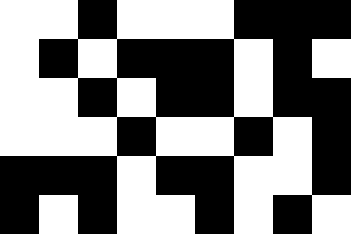[["white", "white", "black", "white", "white", "white", "black", "black", "black"], ["white", "black", "white", "black", "black", "black", "white", "black", "white"], ["white", "white", "black", "white", "black", "black", "white", "black", "black"], ["white", "white", "white", "black", "white", "white", "black", "white", "black"], ["black", "black", "black", "white", "black", "black", "white", "white", "black"], ["black", "white", "black", "white", "white", "black", "white", "black", "white"]]